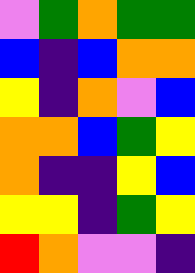[["violet", "green", "orange", "green", "green"], ["blue", "indigo", "blue", "orange", "orange"], ["yellow", "indigo", "orange", "violet", "blue"], ["orange", "orange", "blue", "green", "yellow"], ["orange", "indigo", "indigo", "yellow", "blue"], ["yellow", "yellow", "indigo", "green", "yellow"], ["red", "orange", "violet", "violet", "indigo"]]